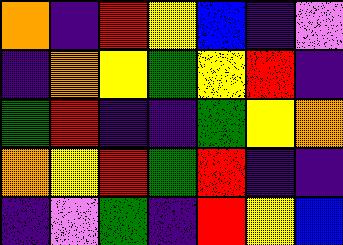[["orange", "indigo", "red", "yellow", "blue", "indigo", "violet"], ["indigo", "orange", "yellow", "green", "yellow", "red", "indigo"], ["green", "red", "indigo", "indigo", "green", "yellow", "orange"], ["orange", "yellow", "red", "green", "red", "indigo", "indigo"], ["indigo", "violet", "green", "indigo", "red", "yellow", "blue"]]